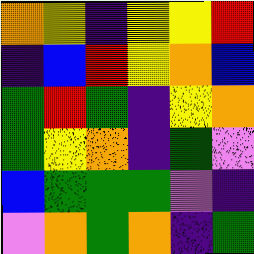[["orange", "yellow", "indigo", "yellow", "yellow", "red"], ["indigo", "blue", "red", "yellow", "orange", "blue"], ["green", "red", "green", "indigo", "yellow", "orange"], ["green", "yellow", "orange", "indigo", "green", "violet"], ["blue", "green", "green", "green", "violet", "indigo"], ["violet", "orange", "green", "orange", "indigo", "green"]]